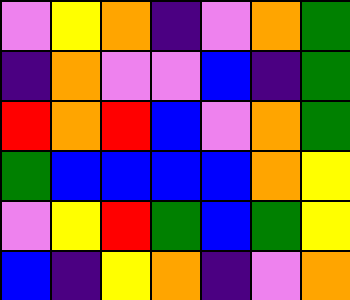[["violet", "yellow", "orange", "indigo", "violet", "orange", "green"], ["indigo", "orange", "violet", "violet", "blue", "indigo", "green"], ["red", "orange", "red", "blue", "violet", "orange", "green"], ["green", "blue", "blue", "blue", "blue", "orange", "yellow"], ["violet", "yellow", "red", "green", "blue", "green", "yellow"], ["blue", "indigo", "yellow", "orange", "indigo", "violet", "orange"]]